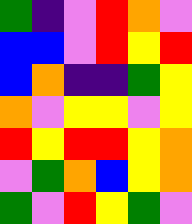[["green", "indigo", "violet", "red", "orange", "violet"], ["blue", "blue", "violet", "red", "yellow", "red"], ["blue", "orange", "indigo", "indigo", "green", "yellow"], ["orange", "violet", "yellow", "yellow", "violet", "yellow"], ["red", "yellow", "red", "red", "yellow", "orange"], ["violet", "green", "orange", "blue", "yellow", "orange"], ["green", "violet", "red", "yellow", "green", "violet"]]